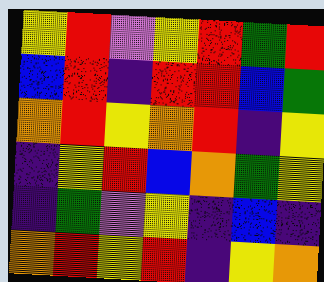[["yellow", "red", "violet", "yellow", "red", "green", "red"], ["blue", "red", "indigo", "red", "red", "blue", "green"], ["orange", "red", "yellow", "orange", "red", "indigo", "yellow"], ["indigo", "yellow", "red", "blue", "orange", "green", "yellow"], ["indigo", "green", "violet", "yellow", "indigo", "blue", "indigo"], ["orange", "red", "yellow", "red", "indigo", "yellow", "orange"]]